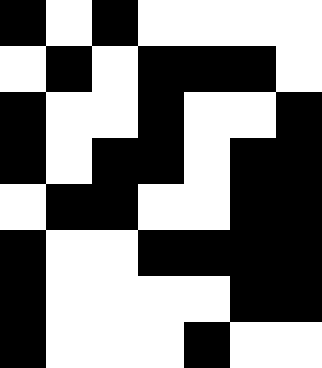[["black", "white", "black", "white", "white", "white", "white"], ["white", "black", "white", "black", "black", "black", "white"], ["black", "white", "white", "black", "white", "white", "black"], ["black", "white", "black", "black", "white", "black", "black"], ["white", "black", "black", "white", "white", "black", "black"], ["black", "white", "white", "black", "black", "black", "black"], ["black", "white", "white", "white", "white", "black", "black"], ["black", "white", "white", "white", "black", "white", "white"]]